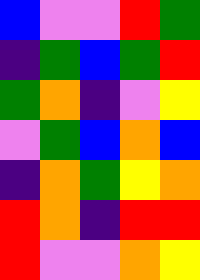[["blue", "violet", "violet", "red", "green"], ["indigo", "green", "blue", "green", "red"], ["green", "orange", "indigo", "violet", "yellow"], ["violet", "green", "blue", "orange", "blue"], ["indigo", "orange", "green", "yellow", "orange"], ["red", "orange", "indigo", "red", "red"], ["red", "violet", "violet", "orange", "yellow"]]